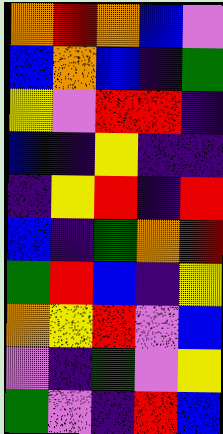[["orange", "red", "orange", "blue", "violet"], ["blue", "orange", "blue", "indigo", "green"], ["yellow", "violet", "red", "red", "indigo"], ["blue", "indigo", "yellow", "indigo", "indigo"], ["indigo", "yellow", "red", "indigo", "red"], ["blue", "indigo", "green", "orange", "red"], ["green", "red", "blue", "indigo", "yellow"], ["orange", "yellow", "red", "violet", "blue"], ["violet", "indigo", "green", "violet", "yellow"], ["green", "violet", "indigo", "red", "blue"]]